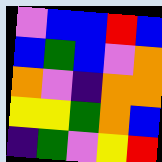[["violet", "blue", "blue", "red", "blue"], ["blue", "green", "blue", "violet", "orange"], ["orange", "violet", "indigo", "orange", "orange"], ["yellow", "yellow", "green", "orange", "blue"], ["indigo", "green", "violet", "yellow", "red"]]